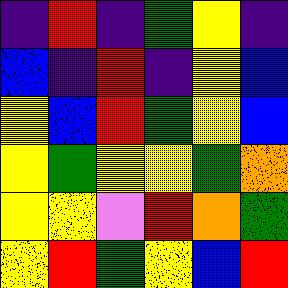[["indigo", "red", "indigo", "green", "yellow", "indigo"], ["blue", "indigo", "red", "indigo", "yellow", "blue"], ["yellow", "blue", "red", "green", "yellow", "blue"], ["yellow", "green", "yellow", "yellow", "green", "orange"], ["yellow", "yellow", "violet", "red", "orange", "green"], ["yellow", "red", "green", "yellow", "blue", "red"]]